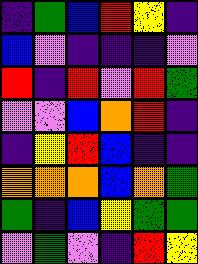[["indigo", "green", "blue", "red", "yellow", "indigo"], ["blue", "violet", "indigo", "indigo", "indigo", "violet"], ["red", "indigo", "red", "violet", "red", "green"], ["violet", "violet", "blue", "orange", "red", "indigo"], ["indigo", "yellow", "red", "blue", "indigo", "indigo"], ["orange", "orange", "orange", "blue", "orange", "green"], ["green", "indigo", "blue", "yellow", "green", "green"], ["violet", "green", "violet", "indigo", "red", "yellow"]]